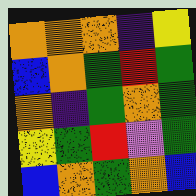[["orange", "orange", "orange", "indigo", "yellow"], ["blue", "orange", "green", "red", "green"], ["orange", "indigo", "green", "orange", "green"], ["yellow", "green", "red", "violet", "green"], ["blue", "orange", "green", "orange", "blue"]]